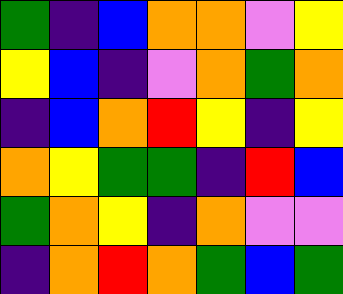[["green", "indigo", "blue", "orange", "orange", "violet", "yellow"], ["yellow", "blue", "indigo", "violet", "orange", "green", "orange"], ["indigo", "blue", "orange", "red", "yellow", "indigo", "yellow"], ["orange", "yellow", "green", "green", "indigo", "red", "blue"], ["green", "orange", "yellow", "indigo", "orange", "violet", "violet"], ["indigo", "orange", "red", "orange", "green", "blue", "green"]]